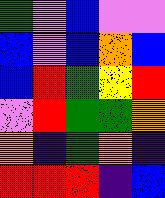[["green", "violet", "blue", "violet", "violet"], ["blue", "violet", "blue", "orange", "blue"], ["blue", "red", "green", "yellow", "red"], ["violet", "red", "green", "green", "orange"], ["orange", "indigo", "green", "orange", "indigo"], ["red", "red", "red", "indigo", "blue"]]